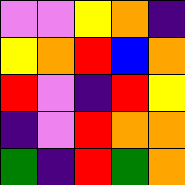[["violet", "violet", "yellow", "orange", "indigo"], ["yellow", "orange", "red", "blue", "orange"], ["red", "violet", "indigo", "red", "yellow"], ["indigo", "violet", "red", "orange", "orange"], ["green", "indigo", "red", "green", "orange"]]